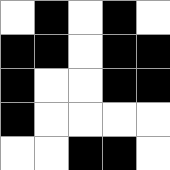[["white", "black", "white", "black", "white"], ["black", "black", "white", "black", "black"], ["black", "white", "white", "black", "black"], ["black", "white", "white", "white", "white"], ["white", "white", "black", "black", "white"]]